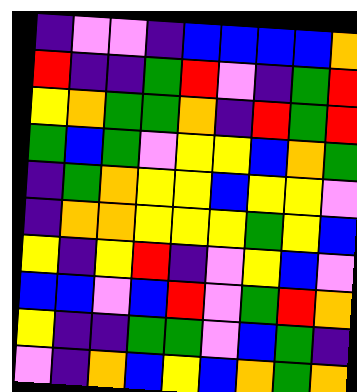[["indigo", "violet", "violet", "indigo", "blue", "blue", "blue", "blue", "orange"], ["red", "indigo", "indigo", "green", "red", "violet", "indigo", "green", "red"], ["yellow", "orange", "green", "green", "orange", "indigo", "red", "green", "red"], ["green", "blue", "green", "violet", "yellow", "yellow", "blue", "orange", "green"], ["indigo", "green", "orange", "yellow", "yellow", "blue", "yellow", "yellow", "violet"], ["indigo", "orange", "orange", "yellow", "yellow", "yellow", "green", "yellow", "blue"], ["yellow", "indigo", "yellow", "red", "indigo", "violet", "yellow", "blue", "violet"], ["blue", "blue", "violet", "blue", "red", "violet", "green", "red", "orange"], ["yellow", "indigo", "indigo", "green", "green", "violet", "blue", "green", "indigo"], ["violet", "indigo", "orange", "blue", "yellow", "blue", "orange", "green", "orange"]]